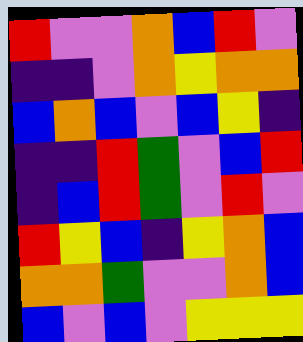[["red", "violet", "violet", "orange", "blue", "red", "violet"], ["indigo", "indigo", "violet", "orange", "yellow", "orange", "orange"], ["blue", "orange", "blue", "violet", "blue", "yellow", "indigo"], ["indigo", "indigo", "red", "green", "violet", "blue", "red"], ["indigo", "blue", "red", "green", "violet", "red", "violet"], ["red", "yellow", "blue", "indigo", "yellow", "orange", "blue"], ["orange", "orange", "green", "violet", "violet", "orange", "blue"], ["blue", "violet", "blue", "violet", "yellow", "yellow", "yellow"]]